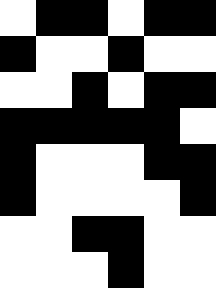[["white", "black", "black", "white", "black", "black"], ["black", "white", "white", "black", "white", "white"], ["white", "white", "black", "white", "black", "black"], ["black", "black", "black", "black", "black", "white"], ["black", "white", "white", "white", "black", "black"], ["black", "white", "white", "white", "white", "black"], ["white", "white", "black", "black", "white", "white"], ["white", "white", "white", "black", "white", "white"]]